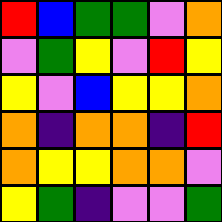[["red", "blue", "green", "green", "violet", "orange"], ["violet", "green", "yellow", "violet", "red", "yellow"], ["yellow", "violet", "blue", "yellow", "yellow", "orange"], ["orange", "indigo", "orange", "orange", "indigo", "red"], ["orange", "yellow", "yellow", "orange", "orange", "violet"], ["yellow", "green", "indigo", "violet", "violet", "green"]]